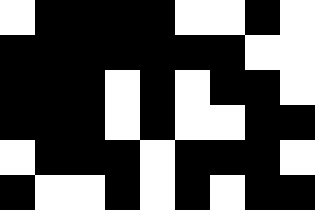[["white", "black", "black", "black", "black", "white", "white", "black", "white"], ["black", "black", "black", "black", "black", "black", "black", "white", "white"], ["black", "black", "black", "white", "black", "white", "black", "black", "white"], ["black", "black", "black", "white", "black", "white", "white", "black", "black"], ["white", "black", "black", "black", "white", "black", "black", "black", "white"], ["black", "white", "white", "black", "white", "black", "white", "black", "black"]]